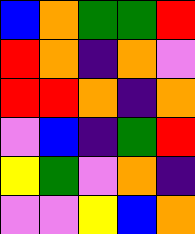[["blue", "orange", "green", "green", "red"], ["red", "orange", "indigo", "orange", "violet"], ["red", "red", "orange", "indigo", "orange"], ["violet", "blue", "indigo", "green", "red"], ["yellow", "green", "violet", "orange", "indigo"], ["violet", "violet", "yellow", "blue", "orange"]]